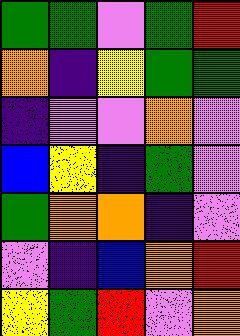[["green", "green", "violet", "green", "red"], ["orange", "indigo", "yellow", "green", "green"], ["indigo", "violet", "violet", "orange", "violet"], ["blue", "yellow", "indigo", "green", "violet"], ["green", "orange", "orange", "indigo", "violet"], ["violet", "indigo", "blue", "orange", "red"], ["yellow", "green", "red", "violet", "orange"]]